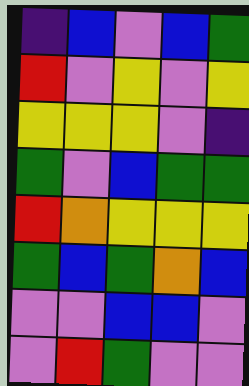[["indigo", "blue", "violet", "blue", "green"], ["red", "violet", "yellow", "violet", "yellow"], ["yellow", "yellow", "yellow", "violet", "indigo"], ["green", "violet", "blue", "green", "green"], ["red", "orange", "yellow", "yellow", "yellow"], ["green", "blue", "green", "orange", "blue"], ["violet", "violet", "blue", "blue", "violet"], ["violet", "red", "green", "violet", "violet"]]